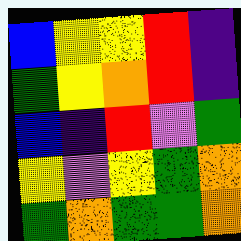[["blue", "yellow", "yellow", "red", "indigo"], ["green", "yellow", "orange", "red", "indigo"], ["blue", "indigo", "red", "violet", "green"], ["yellow", "violet", "yellow", "green", "orange"], ["green", "orange", "green", "green", "orange"]]